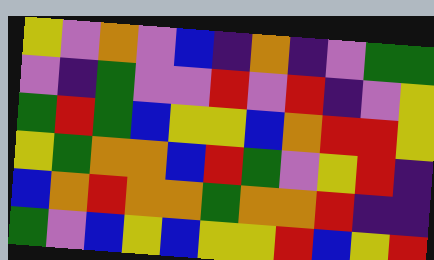[["yellow", "violet", "orange", "violet", "blue", "indigo", "orange", "indigo", "violet", "green", "green"], ["violet", "indigo", "green", "violet", "violet", "red", "violet", "red", "indigo", "violet", "yellow"], ["green", "red", "green", "blue", "yellow", "yellow", "blue", "orange", "red", "red", "yellow"], ["yellow", "green", "orange", "orange", "blue", "red", "green", "violet", "yellow", "red", "indigo"], ["blue", "orange", "red", "orange", "orange", "green", "orange", "orange", "red", "indigo", "indigo"], ["green", "violet", "blue", "yellow", "blue", "yellow", "yellow", "red", "blue", "yellow", "red"]]